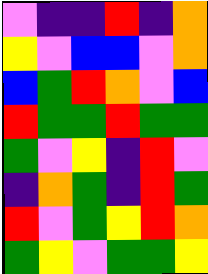[["violet", "indigo", "indigo", "red", "indigo", "orange"], ["yellow", "violet", "blue", "blue", "violet", "orange"], ["blue", "green", "red", "orange", "violet", "blue"], ["red", "green", "green", "red", "green", "green"], ["green", "violet", "yellow", "indigo", "red", "violet"], ["indigo", "orange", "green", "indigo", "red", "green"], ["red", "violet", "green", "yellow", "red", "orange"], ["green", "yellow", "violet", "green", "green", "yellow"]]